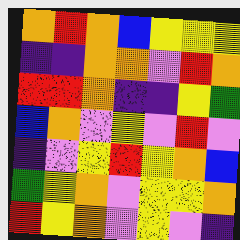[["orange", "red", "orange", "blue", "yellow", "yellow", "yellow"], ["indigo", "indigo", "orange", "orange", "violet", "red", "orange"], ["red", "red", "orange", "indigo", "indigo", "yellow", "green"], ["blue", "orange", "violet", "yellow", "violet", "red", "violet"], ["indigo", "violet", "yellow", "red", "yellow", "orange", "blue"], ["green", "yellow", "orange", "violet", "yellow", "yellow", "orange"], ["red", "yellow", "orange", "violet", "yellow", "violet", "indigo"]]